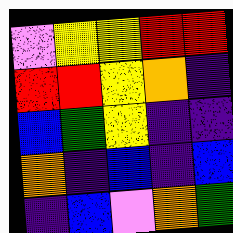[["violet", "yellow", "yellow", "red", "red"], ["red", "red", "yellow", "orange", "indigo"], ["blue", "green", "yellow", "indigo", "indigo"], ["orange", "indigo", "blue", "indigo", "blue"], ["indigo", "blue", "violet", "orange", "green"]]